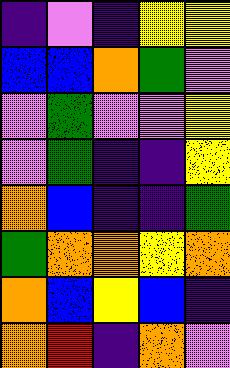[["indigo", "violet", "indigo", "yellow", "yellow"], ["blue", "blue", "orange", "green", "violet"], ["violet", "green", "violet", "violet", "yellow"], ["violet", "green", "indigo", "indigo", "yellow"], ["orange", "blue", "indigo", "indigo", "green"], ["green", "orange", "orange", "yellow", "orange"], ["orange", "blue", "yellow", "blue", "indigo"], ["orange", "red", "indigo", "orange", "violet"]]